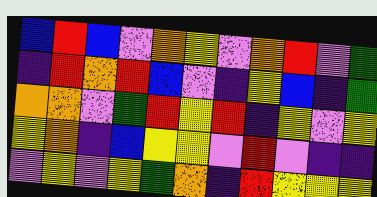[["blue", "red", "blue", "violet", "orange", "yellow", "violet", "orange", "red", "violet", "green"], ["indigo", "red", "orange", "red", "blue", "violet", "indigo", "yellow", "blue", "indigo", "green"], ["orange", "orange", "violet", "green", "red", "yellow", "red", "indigo", "yellow", "violet", "yellow"], ["yellow", "orange", "indigo", "blue", "yellow", "yellow", "violet", "red", "violet", "indigo", "indigo"], ["violet", "yellow", "violet", "yellow", "green", "orange", "indigo", "red", "yellow", "yellow", "yellow"]]